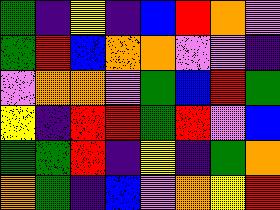[["green", "indigo", "yellow", "indigo", "blue", "red", "orange", "violet"], ["green", "red", "blue", "orange", "orange", "violet", "violet", "indigo"], ["violet", "orange", "orange", "violet", "green", "blue", "red", "green"], ["yellow", "indigo", "red", "red", "green", "red", "violet", "blue"], ["green", "green", "red", "indigo", "yellow", "indigo", "green", "orange"], ["orange", "green", "indigo", "blue", "violet", "orange", "yellow", "red"]]